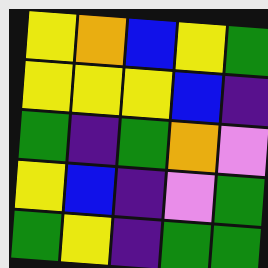[["yellow", "orange", "blue", "yellow", "green"], ["yellow", "yellow", "yellow", "blue", "indigo"], ["green", "indigo", "green", "orange", "violet"], ["yellow", "blue", "indigo", "violet", "green"], ["green", "yellow", "indigo", "green", "green"]]